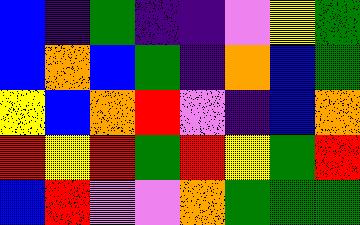[["blue", "indigo", "green", "indigo", "indigo", "violet", "yellow", "green"], ["blue", "orange", "blue", "green", "indigo", "orange", "blue", "green"], ["yellow", "blue", "orange", "red", "violet", "indigo", "blue", "orange"], ["red", "yellow", "red", "green", "red", "yellow", "green", "red"], ["blue", "red", "violet", "violet", "orange", "green", "green", "green"]]